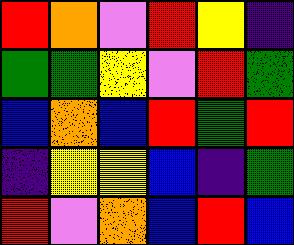[["red", "orange", "violet", "red", "yellow", "indigo"], ["green", "green", "yellow", "violet", "red", "green"], ["blue", "orange", "blue", "red", "green", "red"], ["indigo", "yellow", "yellow", "blue", "indigo", "green"], ["red", "violet", "orange", "blue", "red", "blue"]]